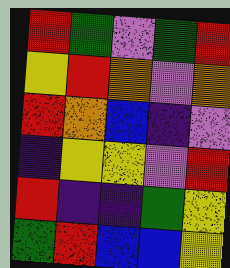[["red", "green", "violet", "green", "red"], ["yellow", "red", "orange", "violet", "orange"], ["red", "orange", "blue", "indigo", "violet"], ["indigo", "yellow", "yellow", "violet", "red"], ["red", "indigo", "indigo", "green", "yellow"], ["green", "red", "blue", "blue", "yellow"]]